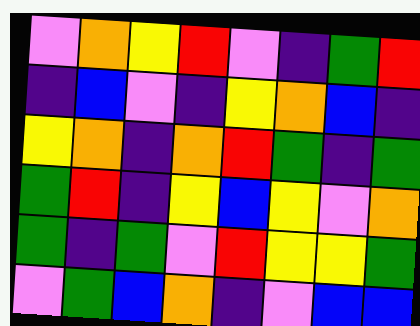[["violet", "orange", "yellow", "red", "violet", "indigo", "green", "red"], ["indigo", "blue", "violet", "indigo", "yellow", "orange", "blue", "indigo"], ["yellow", "orange", "indigo", "orange", "red", "green", "indigo", "green"], ["green", "red", "indigo", "yellow", "blue", "yellow", "violet", "orange"], ["green", "indigo", "green", "violet", "red", "yellow", "yellow", "green"], ["violet", "green", "blue", "orange", "indigo", "violet", "blue", "blue"]]